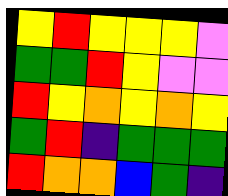[["yellow", "red", "yellow", "yellow", "yellow", "violet"], ["green", "green", "red", "yellow", "violet", "violet"], ["red", "yellow", "orange", "yellow", "orange", "yellow"], ["green", "red", "indigo", "green", "green", "green"], ["red", "orange", "orange", "blue", "green", "indigo"]]